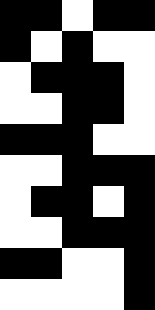[["black", "black", "white", "black", "black"], ["black", "white", "black", "white", "white"], ["white", "black", "black", "black", "white"], ["white", "white", "black", "black", "white"], ["black", "black", "black", "white", "white"], ["white", "white", "black", "black", "black"], ["white", "black", "black", "white", "black"], ["white", "white", "black", "black", "black"], ["black", "black", "white", "white", "black"], ["white", "white", "white", "white", "black"]]